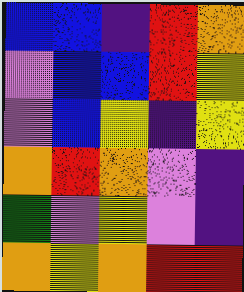[["blue", "blue", "indigo", "red", "orange"], ["violet", "blue", "blue", "red", "yellow"], ["violet", "blue", "yellow", "indigo", "yellow"], ["orange", "red", "orange", "violet", "indigo"], ["green", "violet", "yellow", "violet", "indigo"], ["orange", "yellow", "orange", "red", "red"]]